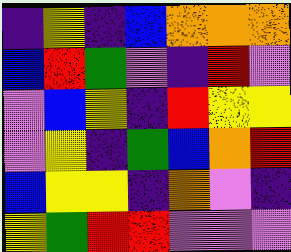[["indigo", "yellow", "indigo", "blue", "orange", "orange", "orange"], ["blue", "red", "green", "violet", "indigo", "red", "violet"], ["violet", "blue", "yellow", "indigo", "red", "yellow", "yellow"], ["violet", "yellow", "indigo", "green", "blue", "orange", "red"], ["blue", "yellow", "yellow", "indigo", "orange", "violet", "indigo"], ["yellow", "green", "red", "red", "violet", "violet", "violet"]]